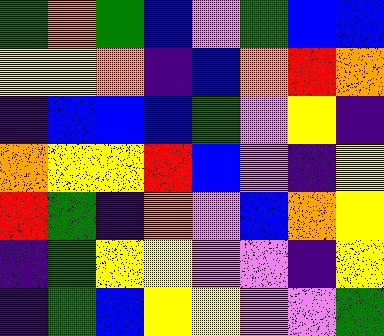[["green", "orange", "green", "blue", "violet", "green", "blue", "blue"], ["yellow", "yellow", "orange", "indigo", "blue", "orange", "red", "orange"], ["indigo", "blue", "blue", "blue", "green", "violet", "yellow", "indigo"], ["orange", "yellow", "yellow", "red", "blue", "violet", "indigo", "yellow"], ["red", "green", "indigo", "orange", "violet", "blue", "orange", "yellow"], ["indigo", "green", "yellow", "yellow", "violet", "violet", "indigo", "yellow"], ["indigo", "green", "blue", "yellow", "yellow", "violet", "violet", "green"]]